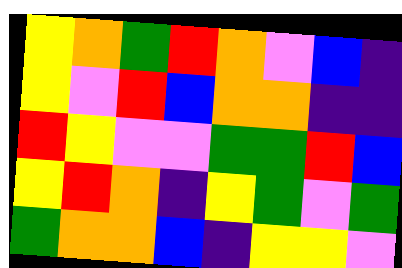[["yellow", "orange", "green", "red", "orange", "violet", "blue", "indigo"], ["yellow", "violet", "red", "blue", "orange", "orange", "indigo", "indigo"], ["red", "yellow", "violet", "violet", "green", "green", "red", "blue"], ["yellow", "red", "orange", "indigo", "yellow", "green", "violet", "green"], ["green", "orange", "orange", "blue", "indigo", "yellow", "yellow", "violet"]]